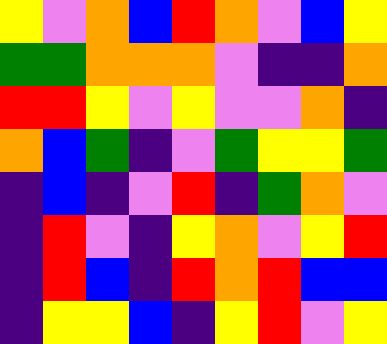[["yellow", "violet", "orange", "blue", "red", "orange", "violet", "blue", "yellow"], ["green", "green", "orange", "orange", "orange", "violet", "indigo", "indigo", "orange"], ["red", "red", "yellow", "violet", "yellow", "violet", "violet", "orange", "indigo"], ["orange", "blue", "green", "indigo", "violet", "green", "yellow", "yellow", "green"], ["indigo", "blue", "indigo", "violet", "red", "indigo", "green", "orange", "violet"], ["indigo", "red", "violet", "indigo", "yellow", "orange", "violet", "yellow", "red"], ["indigo", "red", "blue", "indigo", "red", "orange", "red", "blue", "blue"], ["indigo", "yellow", "yellow", "blue", "indigo", "yellow", "red", "violet", "yellow"]]